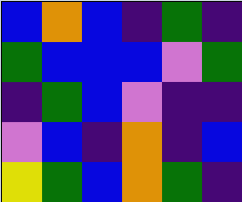[["blue", "orange", "blue", "indigo", "green", "indigo"], ["green", "blue", "blue", "blue", "violet", "green"], ["indigo", "green", "blue", "violet", "indigo", "indigo"], ["violet", "blue", "indigo", "orange", "indigo", "blue"], ["yellow", "green", "blue", "orange", "green", "indigo"]]